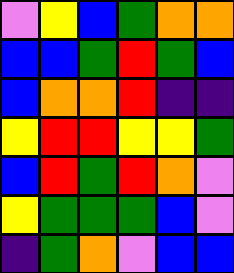[["violet", "yellow", "blue", "green", "orange", "orange"], ["blue", "blue", "green", "red", "green", "blue"], ["blue", "orange", "orange", "red", "indigo", "indigo"], ["yellow", "red", "red", "yellow", "yellow", "green"], ["blue", "red", "green", "red", "orange", "violet"], ["yellow", "green", "green", "green", "blue", "violet"], ["indigo", "green", "orange", "violet", "blue", "blue"]]